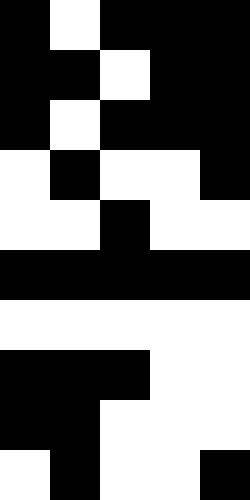[["black", "white", "black", "black", "black"], ["black", "black", "white", "black", "black"], ["black", "white", "black", "black", "black"], ["white", "black", "white", "white", "black"], ["white", "white", "black", "white", "white"], ["black", "black", "black", "black", "black"], ["white", "white", "white", "white", "white"], ["black", "black", "black", "white", "white"], ["black", "black", "white", "white", "white"], ["white", "black", "white", "white", "black"]]